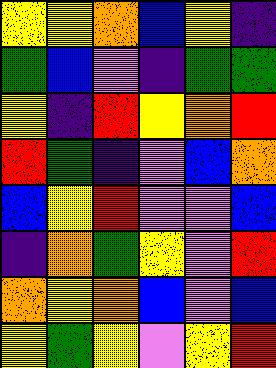[["yellow", "yellow", "orange", "blue", "yellow", "indigo"], ["green", "blue", "violet", "indigo", "green", "green"], ["yellow", "indigo", "red", "yellow", "orange", "red"], ["red", "green", "indigo", "violet", "blue", "orange"], ["blue", "yellow", "red", "violet", "violet", "blue"], ["indigo", "orange", "green", "yellow", "violet", "red"], ["orange", "yellow", "orange", "blue", "violet", "blue"], ["yellow", "green", "yellow", "violet", "yellow", "red"]]